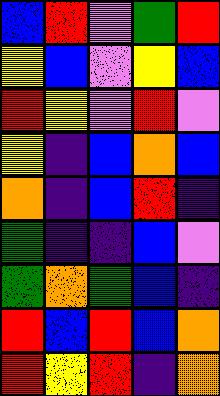[["blue", "red", "violet", "green", "red"], ["yellow", "blue", "violet", "yellow", "blue"], ["red", "yellow", "violet", "red", "violet"], ["yellow", "indigo", "blue", "orange", "blue"], ["orange", "indigo", "blue", "red", "indigo"], ["green", "indigo", "indigo", "blue", "violet"], ["green", "orange", "green", "blue", "indigo"], ["red", "blue", "red", "blue", "orange"], ["red", "yellow", "red", "indigo", "orange"]]